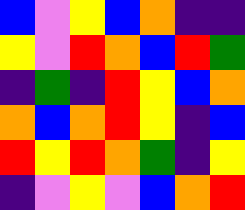[["blue", "violet", "yellow", "blue", "orange", "indigo", "indigo"], ["yellow", "violet", "red", "orange", "blue", "red", "green"], ["indigo", "green", "indigo", "red", "yellow", "blue", "orange"], ["orange", "blue", "orange", "red", "yellow", "indigo", "blue"], ["red", "yellow", "red", "orange", "green", "indigo", "yellow"], ["indigo", "violet", "yellow", "violet", "blue", "orange", "red"]]